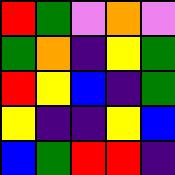[["red", "green", "violet", "orange", "violet"], ["green", "orange", "indigo", "yellow", "green"], ["red", "yellow", "blue", "indigo", "green"], ["yellow", "indigo", "indigo", "yellow", "blue"], ["blue", "green", "red", "red", "indigo"]]